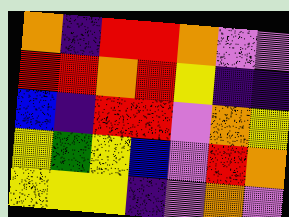[["orange", "indigo", "red", "red", "orange", "violet", "violet"], ["red", "red", "orange", "red", "yellow", "indigo", "indigo"], ["blue", "indigo", "red", "red", "violet", "orange", "yellow"], ["yellow", "green", "yellow", "blue", "violet", "red", "orange"], ["yellow", "yellow", "yellow", "indigo", "violet", "orange", "violet"]]